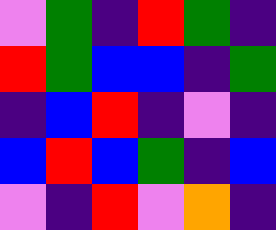[["violet", "green", "indigo", "red", "green", "indigo"], ["red", "green", "blue", "blue", "indigo", "green"], ["indigo", "blue", "red", "indigo", "violet", "indigo"], ["blue", "red", "blue", "green", "indigo", "blue"], ["violet", "indigo", "red", "violet", "orange", "indigo"]]